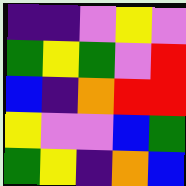[["indigo", "indigo", "violet", "yellow", "violet"], ["green", "yellow", "green", "violet", "red"], ["blue", "indigo", "orange", "red", "red"], ["yellow", "violet", "violet", "blue", "green"], ["green", "yellow", "indigo", "orange", "blue"]]